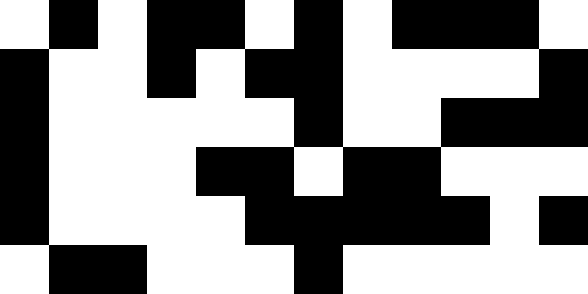[["white", "black", "white", "black", "black", "white", "black", "white", "black", "black", "black", "white"], ["black", "white", "white", "black", "white", "black", "black", "white", "white", "white", "white", "black"], ["black", "white", "white", "white", "white", "white", "black", "white", "white", "black", "black", "black"], ["black", "white", "white", "white", "black", "black", "white", "black", "black", "white", "white", "white"], ["black", "white", "white", "white", "white", "black", "black", "black", "black", "black", "white", "black"], ["white", "black", "black", "white", "white", "white", "black", "white", "white", "white", "white", "white"]]